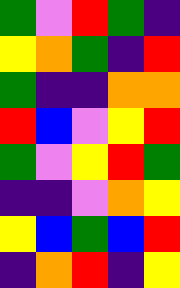[["green", "violet", "red", "green", "indigo"], ["yellow", "orange", "green", "indigo", "red"], ["green", "indigo", "indigo", "orange", "orange"], ["red", "blue", "violet", "yellow", "red"], ["green", "violet", "yellow", "red", "green"], ["indigo", "indigo", "violet", "orange", "yellow"], ["yellow", "blue", "green", "blue", "red"], ["indigo", "orange", "red", "indigo", "yellow"]]